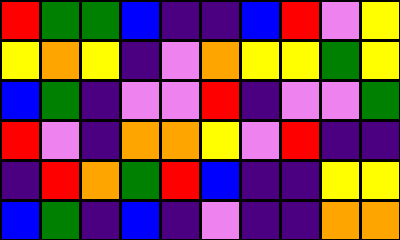[["red", "green", "green", "blue", "indigo", "indigo", "blue", "red", "violet", "yellow"], ["yellow", "orange", "yellow", "indigo", "violet", "orange", "yellow", "yellow", "green", "yellow"], ["blue", "green", "indigo", "violet", "violet", "red", "indigo", "violet", "violet", "green"], ["red", "violet", "indigo", "orange", "orange", "yellow", "violet", "red", "indigo", "indigo"], ["indigo", "red", "orange", "green", "red", "blue", "indigo", "indigo", "yellow", "yellow"], ["blue", "green", "indigo", "blue", "indigo", "violet", "indigo", "indigo", "orange", "orange"]]